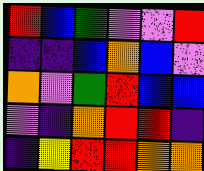[["red", "blue", "green", "violet", "violet", "red"], ["indigo", "indigo", "blue", "orange", "blue", "violet"], ["orange", "violet", "green", "red", "blue", "blue"], ["violet", "indigo", "orange", "red", "red", "indigo"], ["indigo", "yellow", "red", "red", "orange", "orange"]]